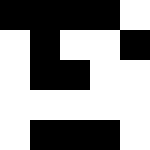[["black", "black", "black", "black", "white"], ["white", "black", "white", "white", "black"], ["white", "black", "black", "white", "white"], ["white", "white", "white", "white", "white"], ["white", "black", "black", "black", "white"]]